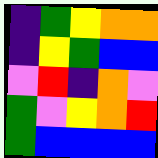[["indigo", "green", "yellow", "orange", "orange"], ["indigo", "yellow", "green", "blue", "blue"], ["violet", "red", "indigo", "orange", "violet"], ["green", "violet", "yellow", "orange", "red"], ["green", "blue", "blue", "blue", "blue"]]